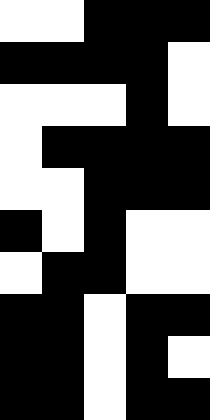[["white", "white", "black", "black", "black"], ["black", "black", "black", "black", "white"], ["white", "white", "white", "black", "white"], ["white", "black", "black", "black", "black"], ["white", "white", "black", "black", "black"], ["black", "white", "black", "white", "white"], ["white", "black", "black", "white", "white"], ["black", "black", "white", "black", "black"], ["black", "black", "white", "black", "white"], ["black", "black", "white", "black", "black"]]